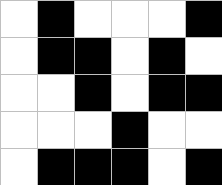[["white", "black", "white", "white", "white", "black"], ["white", "black", "black", "white", "black", "white"], ["white", "white", "black", "white", "black", "black"], ["white", "white", "white", "black", "white", "white"], ["white", "black", "black", "black", "white", "black"]]